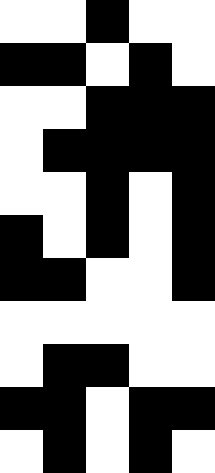[["white", "white", "black", "white", "white"], ["black", "black", "white", "black", "white"], ["white", "white", "black", "black", "black"], ["white", "black", "black", "black", "black"], ["white", "white", "black", "white", "black"], ["black", "white", "black", "white", "black"], ["black", "black", "white", "white", "black"], ["white", "white", "white", "white", "white"], ["white", "black", "black", "white", "white"], ["black", "black", "white", "black", "black"], ["white", "black", "white", "black", "white"]]